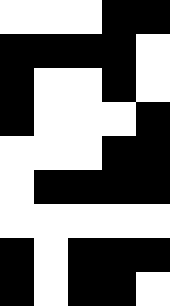[["white", "white", "white", "black", "black"], ["black", "black", "black", "black", "white"], ["black", "white", "white", "black", "white"], ["black", "white", "white", "white", "black"], ["white", "white", "white", "black", "black"], ["white", "black", "black", "black", "black"], ["white", "white", "white", "white", "white"], ["black", "white", "black", "black", "black"], ["black", "white", "black", "black", "white"]]